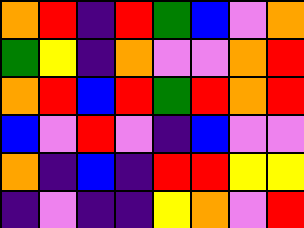[["orange", "red", "indigo", "red", "green", "blue", "violet", "orange"], ["green", "yellow", "indigo", "orange", "violet", "violet", "orange", "red"], ["orange", "red", "blue", "red", "green", "red", "orange", "red"], ["blue", "violet", "red", "violet", "indigo", "blue", "violet", "violet"], ["orange", "indigo", "blue", "indigo", "red", "red", "yellow", "yellow"], ["indigo", "violet", "indigo", "indigo", "yellow", "orange", "violet", "red"]]